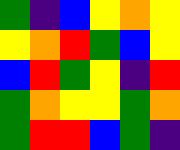[["green", "indigo", "blue", "yellow", "orange", "yellow"], ["yellow", "orange", "red", "green", "blue", "yellow"], ["blue", "red", "green", "yellow", "indigo", "red"], ["green", "orange", "yellow", "yellow", "green", "orange"], ["green", "red", "red", "blue", "green", "indigo"]]